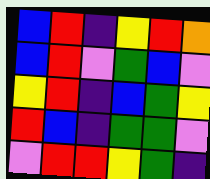[["blue", "red", "indigo", "yellow", "red", "orange"], ["blue", "red", "violet", "green", "blue", "violet"], ["yellow", "red", "indigo", "blue", "green", "yellow"], ["red", "blue", "indigo", "green", "green", "violet"], ["violet", "red", "red", "yellow", "green", "indigo"]]